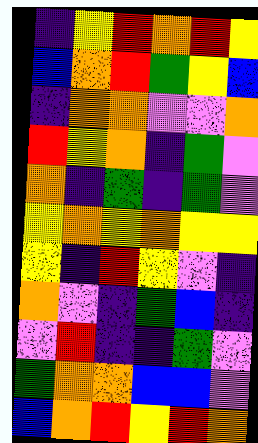[["indigo", "yellow", "red", "orange", "red", "yellow"], ["blue", "orange", "red", "green", "yellow", "blue"], ["indigo", "orange", "orange", "violet", "violet", "orange"], ["red", "yellow", "orange", "indigo", "green", "violet"], ["orange", "indigo", "green", "indigo", "green", "violet"], ["yellow", "orange", "yellow", "orange", "yellow", "yellow"], ["yellow", "indigo", "red", "yellow", "violet", "indigo"], ["orange", "violet", "indigo", "green", "blue", "indigo"], ["violet", "red", "indigo", "indigo", "green", "violet"], ["green", "orange", "orange", "blue", "blue", "violet"], ["blue", "orange", "red", "yellow", "red", "orange"]]